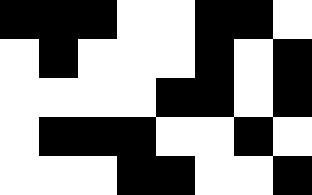[["black", "black", "black", "white", "white", "black", "black", "white"], ["white", "black", "white", "white", "white", "black", "white", "black"], ["white", "white", "white", "white", "black", "black", "white", "black"], ["white", "black", "black", "black", "white", "white", "black", "white"], ["white", "white", "white", "black", "black", "white", "white", "black"]]